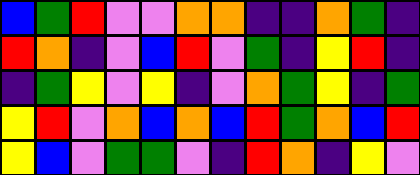[["blue", "green", "red", "violet", "violet", "orange", "orange", "indigo", "indigo", "orange", "green", "indigo"], ["red", "orange", "indigo", "violet", "blue", "red", "violet", "green", "indigo", "yellow", "red", "indigo"], ["indigo", "green", "yellow", "violet", "yellow", "indigo", "violet", "orange", "green", "yellow", "indigo", "green"], ["yellow", "red", "violet", "orange", "blue", "orange", "blue", "red", "green", "orange", "blue", "red"], ["yellow", "blue", "violet", "green", "green", "violet", "indigo", "red", "orange", "indigo", "yellow", "violet"]]